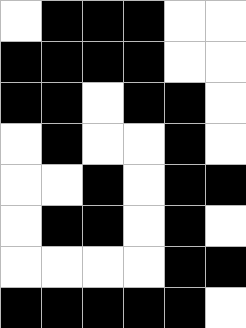[["white", "black", "black", "black", "white", "white"], ["black", "black", "black", "black", "white", "white"], ["black", "black", "white", "black", "black", "white"], ["white", "black", "white", "white", "black", "white"], ["white", "white", "black", "white", "black", "black"], ["white", "black", "black", "white", "black", "white"], ["white", "white", "white", "white", "black", "black"], ["black", "black", "black", "black", "black", "white"]]